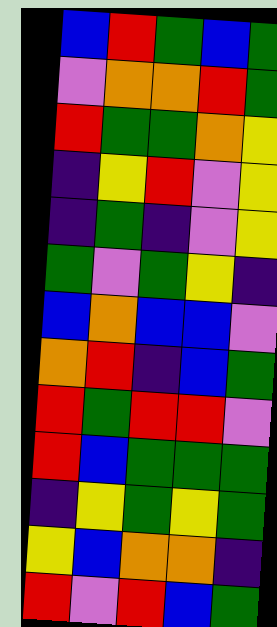[["blue", "red", "green", "blue", "green"], ["violet", "orange", "orange", "red", "green"], ["red", "green", "green", "orange", "yellow"], ["indigo", "yellow", "red", "violet", "yellow"], ["indigo", "green", "indigo", "violet", "yellow"], ["green", "violet", "green", "yellow", "indigo"], ["blue", "orange", "blue", "blue", "violet"], ["orange", "red", "indigo", "blue", "green"], ["red", "green", "red", "red", "violet"], ["red", "blue", "green", "green", "green"], ["indigo", "yellow", "green", "yellow", "green"], ["yellow", "blue", "orange", "orange", "indigo"], ["red", "violet", "red", "blue", "green"]]